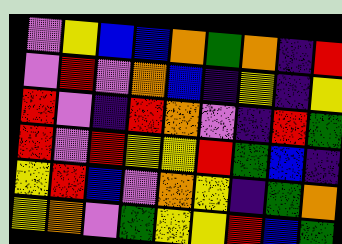[["violet", "yellow", "blue", "blue", "orange", "green", "orange", "indigo", "red"], ["violet", "red", "violet", "orange", "blue", "indigo", "yellow", "indigo", "yellow"], ["red", "violet", "indigo", "red", "orange", "violet", "indigo", "red", "green"], ["red", "violet", "red", "yellow", "yellow", "red", "green", "blue", "indigo"], ["yellow", "red", "blue", "violet", "orange", "yellow", "indigo", "green", "orange"], ["yellow", "orange", "violet", "green", "yellow", "yellow", "red", "blue", "green"]]